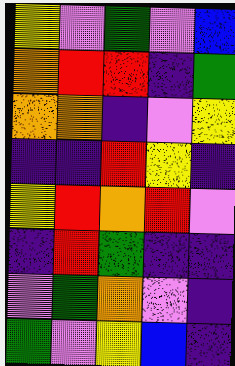[["yellow", "violet", "green", "violet", "blue"], ["orange", "red", "red", "indigo", "green"], ["orange", "orange", "indigo", "violet", "yellow"], ["indigo", "indigo", "red", "yellow", "indigo"], ["yellow", "red", "orange", "red", "violet"], ["indigo", "red", "green", "indigo", "indigo"], ["violet", "green", "orange", "violet", "indigo"], ["green", "violet", "yellow", "blue", "indigo"]]